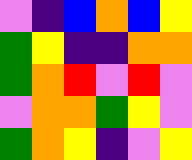[["violet", "indigo", "blue", "orange", "blue", "yellow"], ["green", "yellow", "indigo", "indigo", "orange", "orange"], ["green", "orange", "red", "violet", "red", "violet"], ["violet", "orange", "orange", "green", "yellow", "violet"], ["green", "orange", "yellow", "indigo", "violet", "yellow"]]